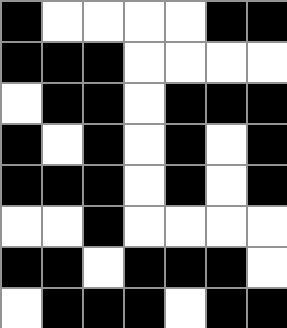[["black", "white", "white", "white", "white", "black", "black"], ["black", "black", "black", "white", "white", "white", "white"], ["white", "black", "black", "white", "black", "black", "black"], ["black", "white", "black", "white", "black", "white", "black"], ["black", "black", "black", "white", "black", "white", "black"], ["white", "white", "black", "white", "white", "white", "white"], ["black", "black", "white", "black", "black", "black", "white"], ["white", "black", "black", "black", "white", "black", "black"]]